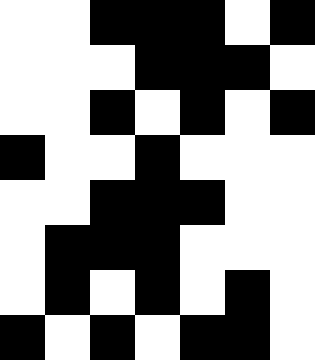[["white", "white", "black", "black", "black", "white", "black"], ["white", "white", "white", "black", "black", "black", "white"], ["white", "white", "black", "white", "black", "white", "black"], ["black", "white", "white", "black", "white", "white", "white"], ["white", "white", "black", "black", "black", "white", "white"], ["white", "black", "black", "black", "white", "white", "white"], ["white", "black", "white", "black", "white", "black", "white"], ["black", "white", "black", "white", "black", "black", "white"]]